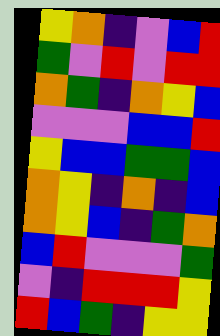[["yellow", "orange", "indigo", "violet", "blue", "red"], ["green", "violet", "red", "violet", "red", "red"], ["orange", "green", "indigo", "orange", "yellow", "blue"], ["violet", "violet", "violet", "blue", "blue", "red"], ["yellow", "blue", "blue", "green", "green", "blue"], ["orange", "yellow", "indigo", "orange", "indigo", "blue"], ["orange", "yellow", "blue", "indigo", "green", "orange"], ["blue", "red", "violet", "violet", "violet", "green"], ["violet", "indigo", "red", "red", "red", "yellow"], ["red", "blue", "green", "indigo", "yellow", "yellow"]]